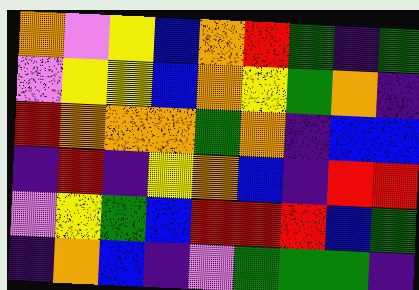[["orange", "violet", "yellow", "blue", "orange", "red", "green", "indigo", "green"], ["violet", "yellow", "yellow", "blue", "orange", "yellow", "green", "orange", "indigo"], ["red", "orange", "orange", "orange", "green", "orange", "indigo", "blue", "blue"], ["indigo", "red", "indigo", "yellow", "orange", "blue", "indigo", "red", "red"], ["violet", "yellow", "green", "blue", "red", "red", "red", "blue", "green"], ["indigo", "orange", "blue", "indigo", "violet", "green", "green", "green", "indigo"]]